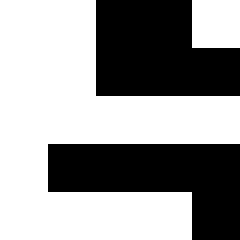[["white", "white", "black", "black", "white"], ["white", "white", "black", "black", "black"], ["white", "white", "white", "white", "white"], ["white", "black", "black", "black", "black"], ["white", "white", "white", "white", "black"]]